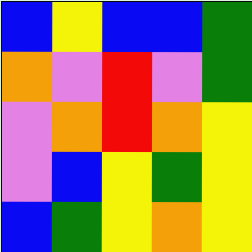[["blue", "yellow", "blue", "blue", "green"], ["orange", "violet", "red", "violet", "green"], ["violet", "orange", "red", "orange", "yellow"], ["violet", "blue", "yellow", "green", "yellow"], ["blue", "green", "yellow", "orange", "yellow"]]